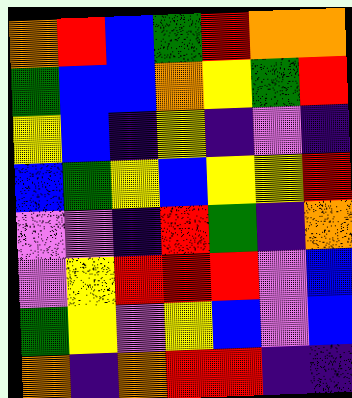[["orange", "red", "blue", "green", "red", "orange", "orange"], ["green", "blue", "blue", "orange", "yellow", "green", "red"], ["yellow", "blue", "indigo", "yellow", "indigo", "violet", "indigo"], ["blue", "green", "yellow", "blue", "yellow", "yellow", "red"], ["violet", "violet", "indigo", "red", "green", "indigo", "orange"], ["violet", "yellow", "red", "red", "red", "violet", "blue"], ["green", "yellow", "violet", "yellow", "blue", "violet", "blue"], ["orange", "indigo", "orange", "red", "red", "indigo", "indigo"]]